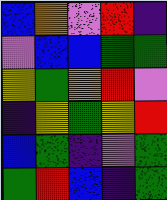[["blue", "orange", "violet", "red", "indigo"], ["violet", "blue", "blue", "green", "green"], ["yellow", "green", "orange", "red", "violet"], ["indigo", "yellow", "green", "yellow", "red"], ["blue", "green", "indigo", "violet", "green"], ["green", "red", "blue", "indigo", "green"]]